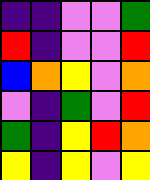[["indigo", "indigo", "violet", "violet", "green"], ["red", "indigo", "violet", "violet", "red"], ["blue", "orange", "yellow", "violet", "orange"], ["violet", "indigo", "green", "violet", "red"], ["green", "indigo", "yellow", "red", "orange"], ["yellow", "indigo", "yellow", "violet", "yellow"]]